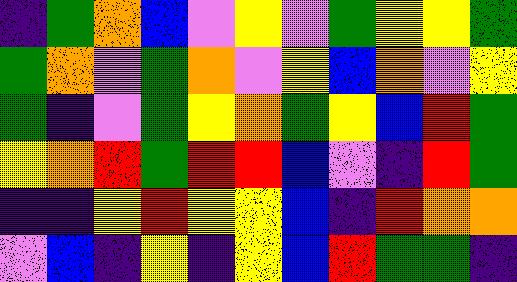[["indigo", "green", "orange", "blue", "violet", "yellow", "violet", "green", "yellow", "yellow", "green"], ["green", "orange", "violet", "green", "orange", "violet", "yellow", "blue", "orange", "violet", "yellow"], ["green", "indigo", "violet", "green", "yellow", "orange", "green", "yellow", "blue", "red", "green"], ["yellow", "orange", "red", "green", "red", "red", "blue", "violet", "indigo", "red", "green"], ["indigo", "indigo", "yellow", "red", "yellow", "yellow", "blue", "indigo", "red", "orange", "orange"], ["violet", "blue", "indigo", "yellow", "indigo", "yellow", "blue", "red", "green", "green", "indigo"]]